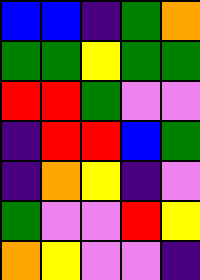[["blue", "blue", "indigo", "green", "orange"], ["green", "green", "yellow", "green", "green"], ["red", "red", "green", "violet", "violet"], ["indigo", "red", "red", "blue", "green"], ["indigo", "orange", "yellow", "indigo", "violet"], ["green", "violet", "violet", "red", "yellow"], ["orange", "yellow", "violet", "violet", "indigo"]]